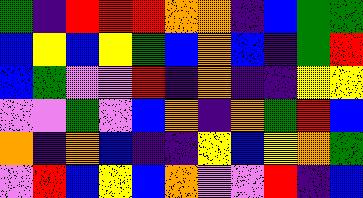[["green", "indigo", "red", "red", "red", "orange", "orange", "indigo", "blue", "green", "green"], ["blue", "yellow", "blue", "yellow", "green", "blue", "orange", "blue", "indigo", "green", "red"], ["blue", "green", "violet", "violet", "red", "indigo", "orange", "indigo", "indigo", "yellow", "yellow"], ["violet", "violet", "green", "violet", "blue", "orange", "indigo", "orange", "green", "red", "blue"], ["orange", "indigo", "orange", "blue", "indigo", "indigo", "yellow", "blue", "yellow", "orange", "green"], ["violet", "red", "blue", "yellow", "blue", "orange", "violet", "violet", "red", "indigo", "blue"]]